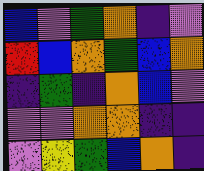[["blue", "violet", "green", "orange", "indigo", "violet"], ["red", "blue", "orange", "green", "blue", "orange"], ["indigo", "green", "indigo", "orange", "blue", "violet"], ["violet", "violet", "orange", "orange", "indigo", "indigo"], ["violet", "yellow", "green", "blue", "orange", "indigo"]]